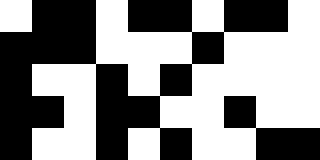[["white", "black", "black", "white", "black", "black", "white", "black", "black", "white"], ["black", "black", "black", "white", "white", "white", "black", "white", "white", "white"], ["black", "white", "white", "black", "white", "black", "white", "white", "white", "white"], ["black", "black", "white", "black", "black", "white", "white", "black", "white", "white"], ["black", "white", "white", "black", "white", "black", "white", "white", "black", "black"]]